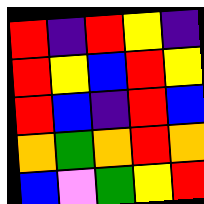[["red", "indigo", "red", "yellow", "indigo"], ["red", "yellow", "blue", "red", "yellow"], ["red", "blue", "indigo", "red", "blue"], ["orange", "green", "orange", "red", "orange"], ["blue", "violet", "green", "yellow", "red"]]